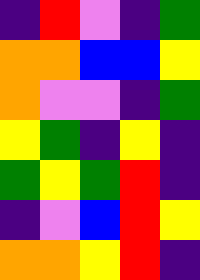[["indigo", "red", "violet", "indigo", "green"], ["orange", "orange", "blue", "blue", "yellow"], ["orange", "violet", "violet", "indigo", "green"], ["yellow", "green", "indigo", "yellow", "indigo"], ["green", "yellow", "green", "red", "indigo"], ["indigo", "violet", "blue", "red", "yellow"], ["orange", "orange", "yellow", "red", "indigo"]]